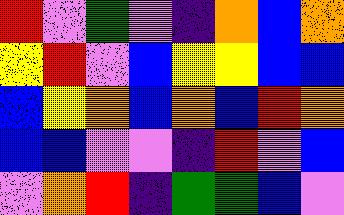[["red", "violet", "green", "violet", "indigo", "orange", "blue", "orange"], ["yellow", "red", "violet", "blue", "yellow", "yellow", "blue", "blue"], ["blue", "yellow", "orange", "blue", "orange", "blue", "red", "orange"], ["blue", "blue", "violet", "violet", "indigo", "red", "violet", "blue"], ["violet", "orange", "red", "indigo", "green", "green", "blue", "violet"]]